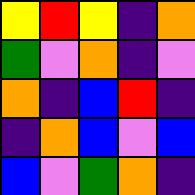[["yellow", "red", "yellow", "indigo", "orange"], ["green", "violet", "orange", "indigo", "violet"], ["orange", "indigo", "blue", "red", "indigo"], ["indigo", "orange", "blue", "violet", "blue"], ["blue", "violet", "green", "orange", "indigo"]]